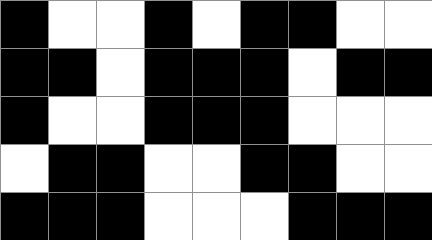[["black", "white", "white", "black", "white", "black", "black", "white", "white"], ["black", "black", "white", "black", "black", "black", "white", "black", "black"], ["black", "white", "white", "black", "black", "black", "white", "white", "white"], ["white", "black", "black", "white", "white", "black", "black", "white", "white"], ["black", "black", "black", "white", "white", "white", "black", "black", "black"]]